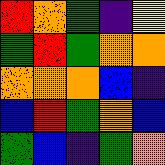[["red", "orange", "green", "indigo", "yellow"], ["green", "red", "green", "orange", "orange"], ["orange", "orange", "orange", "blue", "indigo"], ["blue", "red", "green", "orange", "blue"], ["green", "blue", "indigo", "green", "orange"]]